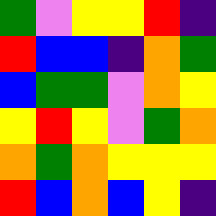[["green", "violet", "yellow", "yellow", "red", "indigo"], ["red", "blue", "blue", "indigo", "orange", "green"], ["blue", "green", "green", "violet", "orange", "yellow"], ["yellow", "red", "yellow", "violet", "green", "orange"], ["orange", "green", "orange", "yellow", "yellow", "yellow"], ["red", "blue", "orange", "blue", "yellow", "indigo"]]